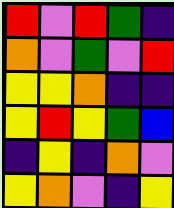[["red", "violet", "red", "green", "indigo"], ["orange", "violet", "green", "violet", "red"], ["yellow", "yellow", "orange", "indigo", "indigo"], ["yellow", "red", "yellow", "green", "blue"], ["indigo", "yellow", "indigo", "orange", "violet"], ["yellow", "orange", "violet", "indigo", "yellow"]]